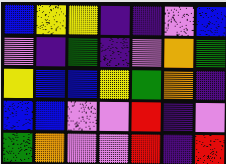[["blue", "yellow", "yellow", "indigo", "indigo", "violet", "blue"], ["violet", "indigo", "green", "indigo", "violet", "orange", "green"], ["yellow", "blue", "blue", "yellow", "green", "orange", "indigo"], ["blue", "blue", "violet", "violet", "red", "indigo", "violet"], ["green", "orange", "violet", "violet", "red", "indigo", "red"]]